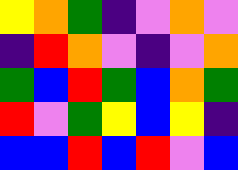[["yellow", "orange", "green", "indigo", "violet", "orange", "violet"], ["indigo", "red", "orange", "violet", "indigo", "violet", "orange"], ["green", "blue", "red", "green", "blue", "orange", "green"], ["red", "violet", "green", "yellow", "blue", "yellow", "indigo"], ["blue", "blue", "red", "blue", "red", "violet", "blue"]]